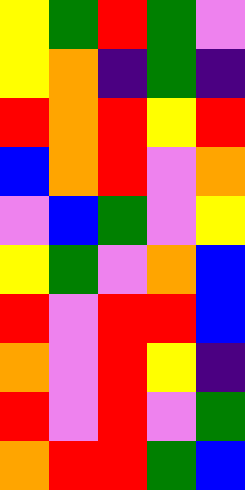[["yellow", "green", "red", "green", "violet"], ["yellow", "orange", "indigo", "green", "indigo"], ["red", "orange", "red", "yellow", "red"], ["blue", "orange", "red", "violet", "orange"], ["violet", "blue", "green", "violet", "yellow"], ["yellow", "green", "violet", "orange", "blue"], ["red", "violet", "red", "red", "blue"], ["orange", "violet", "red", "yellow", "indigo"], ["red", "violet", "red", "violet", "green"], ["orange", "red", "red", "green", "blue"]]